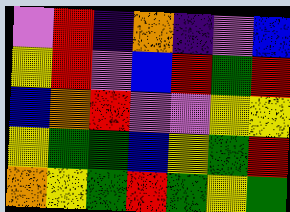[["violet", "red", "indigo", "orange", "indigo", "violet", "blue"], ["yellow", "red", "violet", "blue", "red", "green", "red"], ["blue", "orange", "red", "violet", "violet", "yellow", "yellow"], ["yellow", "green", "green", "blue", "yellow", "green", "red"], ["orange", "yellow", "green", "red", "green", "yellow", "green"]]